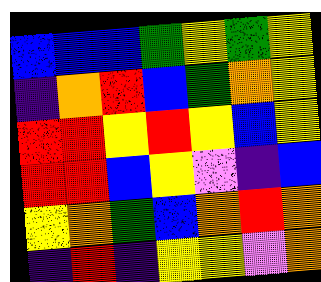[["blue", "blue", "blue", "green", "yellow", "green", "yellow"], ["indigo", "orange", "red", "blue", "green", "orange", "yellow"], ["red", "red", "yellow", "red", "yellow", "blue", "yellow"], ["red", "red", "blue", "yellow", "violet", "indigo", "blue"], ["yellow", "orange", "green", "blue", "orange", "red", "orange"], ["indigo", "red", "indigo", "yellow", "yellow", "violet", "orange"]]